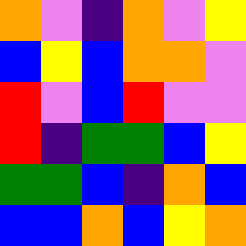[["orange", "violet", "indigo", "orange", "violet", "yellow"], ["blue", "yellow", "blue", "orange", "orange", "violet"], ["red", "violet", "blue", "red", "violet", "violet"], ["red", "indigo", "green", "green", "blue", "yellow"], ["green", "green", "blue", "indigo", "orange", "blue"], ["blue", "blue", "orange", "blue", "yellow", "orange"]]